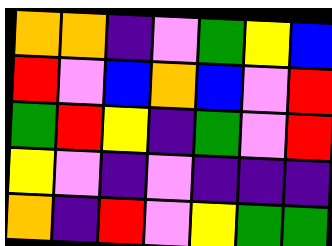[["orange", "orange", "indigo", "violet", "green", "yellow", "blue"], ["red", "violet", "blue", "orange", "blue", "violet", "red"], ["green", "red", "yellow", "indigo", "green", "violet", "red"], ["yellow", "violet", "indigo", "violet", "indigo", "indigo", "indigo"], ["orange", "indigo", "red", "violet", "yellow", "green", "green"]]